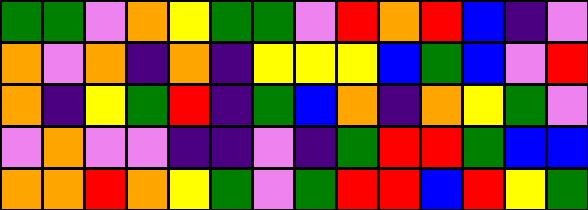[["green", "green", "violet", "orange", "yellow", "green", "green", "violet", "red", "orange", "red", "blue", "indigo", "violet"], ["orange", "violet", "orange", "indigo", "orange", "indigo", "yellow", "yellow", "yellow", "blue", "green", "blue", "violet", "red"], ["orange", "indigo", "yellow", "green", "red", "indigo", "green", "blue", "orange", "indigo", "orange", "yellow", "green", "violet"], ["violet", "orange", "violet", "violet", "indigo", "indigo", "violet", "indigo", "green", "red", "red", "green", "blue", "blue"], ["orange", "orange", "red", "orange", "yellow", "green", "violet", "green", "red", "red", "blue", "red", "yellow", "green"]]